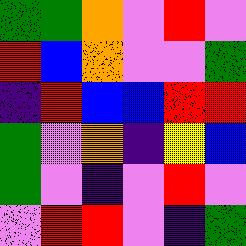[["green", "green", "orange", "violet", "red", "violet"], ["red", "blue", "orange", "violet", "violet", "green"], ["indigo", "red", "blue", "blue", "red", "red"], ["green", "violet", "orange", "indigo", "yellow", "blue"], ["green", "violet", "indigo", "violet", "red", "violet"], ["violet", "red", "red", "violet", "indigo", "green"]]